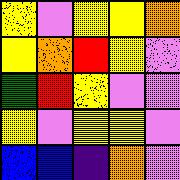[["yellow", "violet", "yellow", "yellow", "orange"], ["yellow", "orange", "red", "yellow", "violet"], ["green", "red", "yellow", "violet", "violet"], ["yellow", "violet", "yellow", "yellow", "violet"], ["blue", "blue", "indigo", "orange", "violet"]]